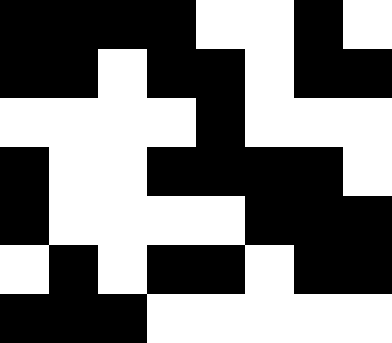[["black", "black", "black", "black", "white", "white", "black", "white"], ["black", "black", "white", "black", "black", "white", "black", "black"], ["white", "white", "white", "white", "black", "white", "white", "white"], ["black", "white", "white", "black", "black", "black", "black", "white"], ["black", "white", "white", "white", "white", "black", "black", "black"], ["white", "black", "white", "black", "black", "white", "black", "black"], ["black", "black", "black", "white", "white", "white", "white", "white"]]